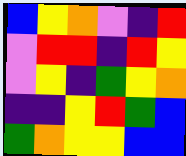[["blue", "yellow", "orange", "violet", "indigo", "red"], ["violet", "red", "red", "indigo", "red", "yellow"], ["violet", "yellow", "indigo", "green", "yellow", "orange"], ["indigo", "indigo", "yellow", "red", "green", "blue"], ["green", "orange", "yellow", "yellow", "blue", "blue"]]